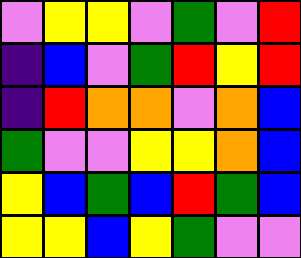[["violet", "yellow", "yellow", "violet", "green", "violet", "red"], ["indigo", "blue", "violet", "green", "red", "yellow", "red"], ["indigo", "red", "orange", "orange", "violet", "orange", "blue"], ["green", "violet", "violet", "yellow", "yellow", "orange", "blue"], ["yellow", "blue", "green", "blue", "red", "green", "blue"], ["yellow", "yellow", "blue", "yellow", "green", "violet", "violet"]]